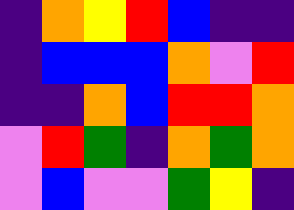[["indigo", "orange", "yellow", "red", "blue", "indigo", "indigo"], ["indigo", "blue", "blue", "blue", "orange", "violet", "red"], ["indigo", "indigo", "orange", "blue", "red", "red", "orange"], ["violet", "red", "green", "indigo", "orange", "green", "orange"], ["violet", "blue", "violet", "violet", "green", "yellow", "indigo"]]